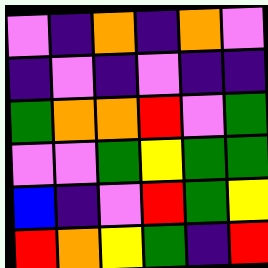[["violet", "indigo", "orange", "indigo", "orange", "violet"], ["indigo", "violet", "indigo", "violet", "indigo", "indigo"], ["green", "orange", "orange", "red", "violet", "green"], ["violet", "violet", "green", "yellow", "green", "green"], ["blue", "indigo", "violet", "red", "green", "yellow"], ["red", "orange", "yellow", "green", "indigo", "red"]]